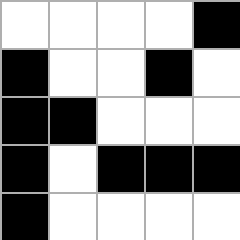[["white", "white", "white", "white", "black"], ["black", "white", "white", "black", "white"], ["black", "black", "white", "white", "white"], ["black", "white", "black", "black", "black"], ["black", "white", "white", "white", "white"]]